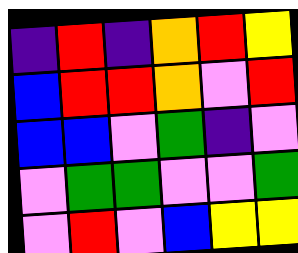[["indigo", "red", "indigo", "orange", "red", "yellow"], ["blue", "red", "red", "orange", "violet", "red"], ["blue", "blue", "violet", "green", "indigo", "violet"], ["violet", "green", "green", "violet", "violet", "green"], ["violet", "red", "violet", "blue", "yellow", "yellow"]]